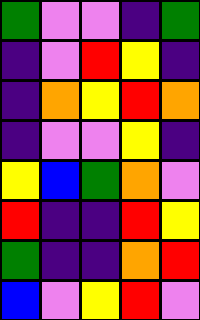[["green", "violet", "violet", "indigo", "green"], ["indigo", "violet", "red", "yellow", "indigo"], ["indigo", "orange", "yellow", "red", "orange"], ["indigo", "violet", "violet", "yellow", "indigo"], ["yellow", "blue", "green", "orange", "violet"], ["red", "indigo", "indigo", "red", "yellow"], ["green", "indigo", "indigo", "orange", "red"], ["blue", "violet", "yellow", "red", "violet"]]